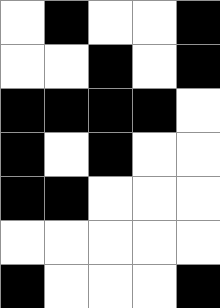[["white", "black", "white", "white", "black"], ["white", "white", "black", "white", "black"], ["black", "black", "black", "black", "white"], ["black", "white", "black", "white", "white"], ["black", "black", "white", "white", "white"], ["white", "white", "white", "white", "white"], ["black", "white", "white", "white", "black"]]